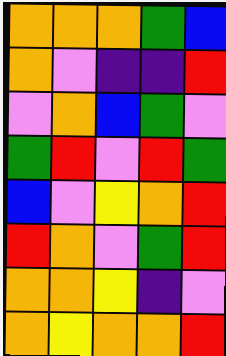[["orange", "orange", "orange", "green", "blue"], ["orange", "violet", "indigo", "indigo", "red"], ["violet", "orange", "blue", "green", "violet"], ["green", "red", "violet", "red", "green"], ["blue", "violet", "yellow", "orange", "red"], ["red", "orange", "violet", "green", "red"], ["orange", "orange", "yellow", "indigo", "violet"], ["orange", "yellow", "orange", "orange", "red"]]